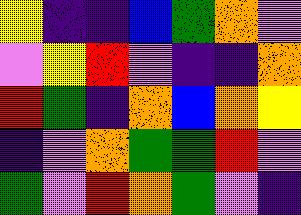[["yellow", "indigo", "indigo", "blue", "green", "orange", "violet"], ["violet", "yellow", "red", "violet", "indigo", "indigo", "orange"], ["red", "green", "indigo", "orange", "blue", "orange", "yellow"], ["indigo", "violet", "orange", "green", "green", "red", "violet"], ["green", "violet", "red", "orange", "green", "violet", "indigo"]]